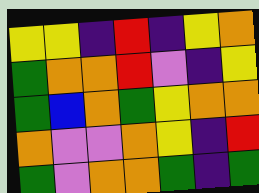[["yellow", "yellow", "indigo", "red", "indigo", "yellow", "orange"], ["green", "orange", "orange", "red", "violet", "indigo", "yellow"], ["green", "blue", "orange", "green", "yellow", "orange", "orange"], ["orange", "violet", "violet", "orange", "yellow", "indigo", "red"], ["green", "violet", "orange", "orange", "green", "indigo", "green"]]